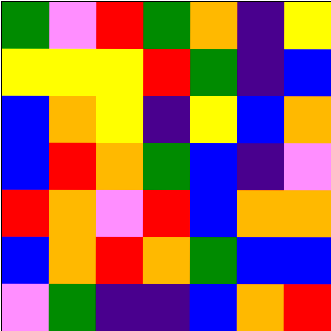[["green", "violet", "red", "green", "orange", "indigo", "yellow"], ["yellow", "yellow", "yellow", "red", "green", "indigo", "blue"], ["blue", "orange", "yellow", "indigo", "yellow", "blue", "orange"], ["blue", "red", "orange", "green", "blue", "indigo", "violet"], ["red", "orange", "violet", "red", "blue", "orange", "orange"], ["blue", "orange", "red", "orange", "green", "blue", "blue"], ["violet", "green", "indigo", "indigo", "blue", "orange", "red"]]